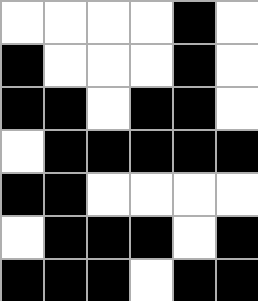[["white", "white", "white", "white", "black", "white"], ["black", "white", "white", "white", "black", "white"], ["black", "black", "white", "black", "black", "white"], ["white", "black", "black", "black", "black", "black"], ["black", "black", "white", "white", "white", "white"], ["white", "black", "black", "black", "white", "black"], ["black", "black", "black", "white", "black", "black"]]